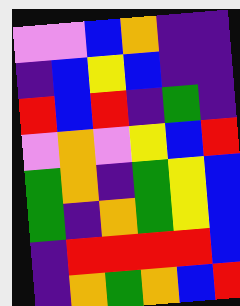[["violet", "violet", "blue", "orange", "indigo", "indigo"], ["indigo", "blue", "yellow", "blue", "indigo", "indigo"], ["red", "blue", "red", "indigo", "green", "indigo"], ["violet", "orange", "violet", "yellow", "blue", "red"], ["green", "orange", "indigo", "green", "yellow", "blue"], ["green", "indigo", "orange", "green", "yellow", "blue"], ["indigo", "red", "red", "red", "red", "blue"], ["indigo", "orange", "green", "orange", "blue", "red"]]